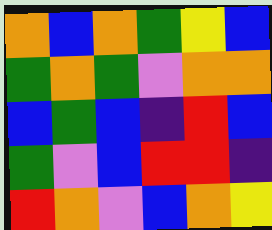[["orange", "blue", "orange", "green", "yellow", "blue"], ["green", "orange", "green", "violet", "orange", "orange"], ["blue", "green", "blue", "indigo", "red", "blue"], ["green", "violet", "blue", "red", "red", "indigo"], ["red", "orange", "violet", "blue", "orange", "yellow"]]